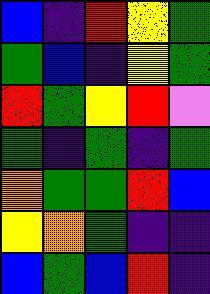[["blue", "indigo", "red", "yellow", "green"], ["green", "blue", "indigo", "yellow", "green"], ["red", "green", "yellow", "red", "violet"], ["green", "indigo", "green", "indigo", "green"], ["orange", "green", "green", "red", "blue"], ["yellow", "orange", "green", "indigo", "indigo"], ["blue", "green", "blue", "red", "indigo"]]